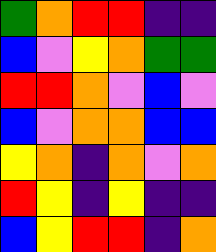[["green", "orange", "red", "red", "indigo", "indigo"], ["blue", "violet", "yellow", "orange", "green", "green"], ["red", "red", "orange", "violet", "blue", "violet"], ["blue", "violet", "orange", "orange", "blue", "blue"], ["yellow", "orange", "indigo", "orange", "violet", "orange"], ["red", "yellow", "indigo", "yellow", "indigo", "indigo"], ["blue", "yellow", "red", "red", "indigo", "orange"]]